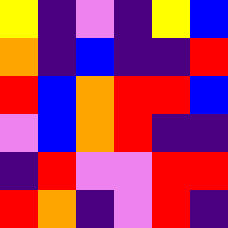[["yellow", "indigo", "violet", "indigo", "yellow", "blue"], ["orange", "indigo", "blue", "indigo", "indigo", "red"], ["red", "blue", "orange", "red", "red", "blue"], ["violet", "blue", "orange", "red", "indigo", "indigo"], ["indigo", "red", "violet", "violet", "red", "red"], ["red", "orange", "indigo", "violet", "red", "indigo"]]